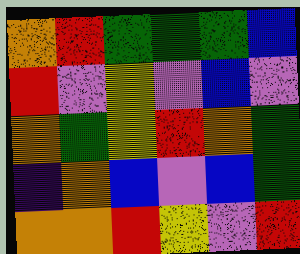[["orange", "red", "green", "green", "green", "blue"], ["red", "violet", "yellow", "violet", "blue", "violet"], ["orange", "green", "yellow", "red", "orange", "green"], ["indigo", "orange", "blue", "violet", "blue", "green"], ["orange", "orange", "red", "yellow", "violet", "red"]]